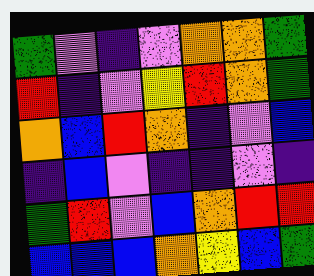[["green", "violet", "indigo", "violet", "orange", "orange", "green"], ["red", "indigo", "violet", "yellow", "red", "orange", "green"], ["orange", "blue", "red", "orange", "indigo", "violet", "blue"], ["indigo", "blue", "violet", "indigo", "indigo", "violet", "indigo"], ["green", "red", "violet", "blue", "orange", "red", "red"], ["blue", "blue", "blue", "orange", "yellow", "blue", "green"]]